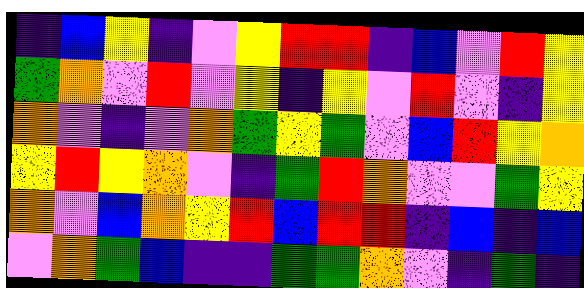[["indigo", "blue", "yellow", "indigo", "violet", "yellow", "red", "red", "indigo", "blue", "violet", "red", "yellow"], ["green", "orange", "violet", "red", "violet", "yellow", "indigo", "yellow", "violet", "red", "violet", "indigo", "yellow"], ["orange", "violet", "indigo", "violet", "orange", "green", "yellow", "green", "violet", "blue", "red", "yellow", "orange"], ["yellow", "red", "yellow", "orange", "violet", "indigo", "green", "red", "orange", "violet", "violet", "green", "yellow"], ["orange", "violet", "blue", "orange", "yellow", "red", "blue", "red", "red", "indigo", "blue", "indigo", "blue"], ["violet", "orange", "green", "blue", "indigo", "indigo", "green", "green", "orange", "violet", "indigo", "green", "indigo"]]